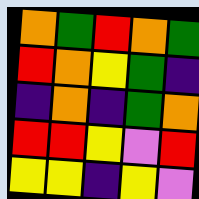[["orange", "green", "red", "orange", "green"], ["red", "orange", "yellow", "green", "indigo"], ["indigo", "orange", "indigo", "green", "orange"], ["red", "red", "yellow", "violet", "red"], ["yellow", "yellow", "indigo", "yellow", "violet"]]